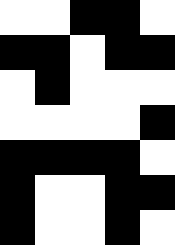[["white", "white", "black", "black", "white"], ["black", "black", "white", "black", "black"], ["white", "black", "white", "white", "white"], ["white", "white", "white", "white", "black"], ["black", "black", "black", "black", "white"], ["black", "white", "white", "black", "black"], ["black", "white", "white", "black", "white"]]